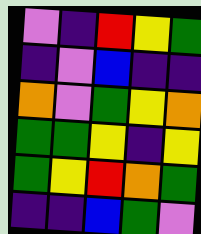[["violet", "indigo", "red", "yellow", "green"], ["indigo", "violet", "blue", "indigo", "indigo"], ["orange", "violet", "green", "yellow", "orange"], ["green", "green", "yellow", "indigo", "yellow"], ["green", "yellow", "red", "orange", "green"], ["indigo", "indigo", "blue", "green", "violet"]]